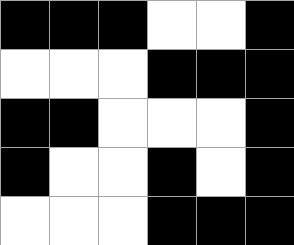[["black", "black", "black", "white", "white", "black"], ["white", "white", "white", "black", "black", "black"], ["black", "black", "white", "white", "white", "black"], ["black", "white", "white", "black", "white", "black"], ["white", "white", "white", "black", "black", "black"]]